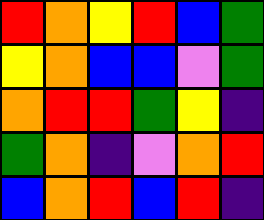[["red", "orange", "yellow", "red", "blue", "green"], ["yellow", "orange", "blue", "blue", "violet", "green"], ["orange", "red", "red", "green", "yellow", "indigo"], ["green", "orange", "indigo", "violet", "orange", "red"], ["blue", "orange", "red", "blue", "red", "indigo"]]